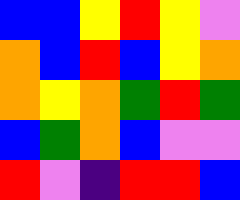[["blue", "blue", "yellow", "red", "yellow", "violet"], ["orange", "blue", "red", "blue", "yellow", "orange"], ["orange", "yellow", "orange", "green", "red", "green"], ["blue", "green", "orange", "blue", "violet", "violet"], ["red", "violet", "indigo", "red", "red", "blue"]]